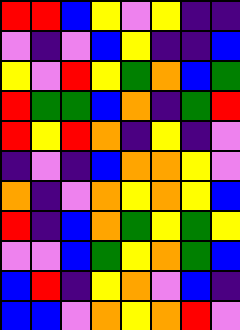[["red", "red", "blue", "yellow", "violet", "yellow", "indigo", "indigo"], ["violet", "indigo", "violet", "blue", "yellow", "indigo", "indigo", "blue"], ["yellow", "violet", "red", "yellow", "green", "orange", "blue", "green"], ["red", "green", "green", "blue", "orange", "indigo", "green", "red"], ["red", "yellow", "red", "orange", "indigo", "yellow", "indigo", "violet"], ["indigo", "violet", "indigo", "blue", "orange", "orange", "yellow", "violet"], ["orange", "indigo", "violet", "orange", "yellow", "orange", "yellow", "blue"], ["red", "indigo", "blue", "orange", "green", "yellow", "green", "yellow"], ["violet", "violet", "blue", "green", "yellow", "orange", "green", "blue"], ["blue", "red", "indigo", "yellow", "orange", "violet", "blue", "indigo"], ["blue", "blue", "violet", "orange", "yellow", "orange", "red", "violet"]]